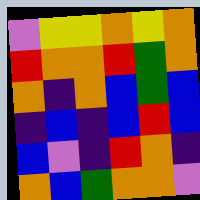[["violet", "yellow", "yellow", "orange", "yellow", "orange"], ["red", "orange", "orange", "red", "green", "orange"], ["orange", "indigo", "orange", "blue", "green", "blue"], ["indigo", "blue", "indigo", "blue", "red", "blue"], ["blue", "violet", "indigo", "red", "orange", "indigo"], ["orange", "blue", "green", "orange", "orange", "violet"]]